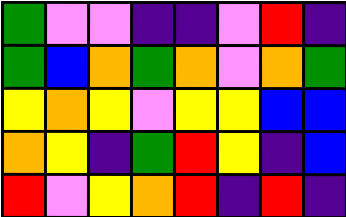[["green", "violet", "violet", "indigo", "indigo", "violet", "red", "indigo"], ["green", "blue", "orange", "green", "orange", "violet", "orange", "green"], ["yellow", "orange", "yellow", "violet", "yellow", "yellow", "blue", "blue"], ["orange", "yellow", "indigo", "green", "red", "yellow", "indigo", "blue"], ["red", "violet", "yellow", "orange", "red", "indigo", "red", "indigo"]]